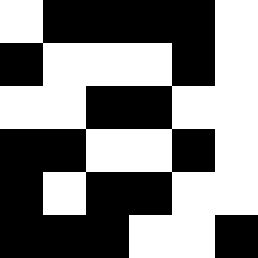[["white", "black", "black", "black", "black", "white"], ["black", "white", "white", "white", "black", "white"], ["white", "white", "black", "black", "white", "white"], ["black", "black", "white", "white", "black", "white"], ["black", "white", "black", "black", "white", "white"], ["black", "black", "black", "white", "white", "black"]]